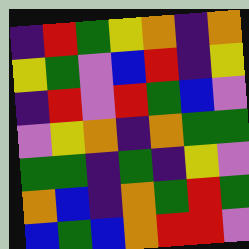[["indigo", "red", "green", "yellow", "orange", "indigo", "orange"], ["yellow", "green", "violet", "blue", "red", "indigo", "yellow"], ["indigo", "red", "violet", "red", "green", "blue", "violet"], ["violet", "yellow", "orange", "indigo", "orange", "green", "green"], ["green", "green", "indigo", "green", "indigo", "yellow", "violet"], ["orange", "blue", "indigo", "orange", "green", "red", "green"], ["blue", "green", "blue", "orange", "red", "red", "violet"]]